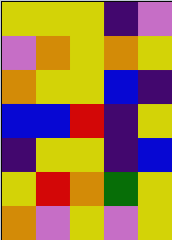[["yellow", "yellow", "yellow", "indigo", "violet"], ["violet", "orange", "yellow", "orange", "yellow"], ["orange", "yellow", "yellow", "blue", "indigo"], ["blue", "blue", "red", "indigo", "yellow"], ["indigo", "yellow", "yellow", "indigo", "blue"], ["yellow", "red", "orange", "green", "yellow"], ["orange", "violet", "yellow", "violet", "yellow"]]